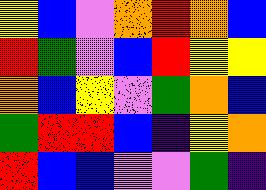[["yellow", "blue", "violet", "orange", "red", "orange", "blue"], ["red", "green", "violet", "blue", "red", "yellow", "yellow"], ["orange", "blue", "yellow", "violet", "green", "orange", "blue"], ["green", "red", "red", "blue", "indigo", "yellow", "orange"], ["red", "blue", "blue", "violet", "violet", "green", "indigo"]]